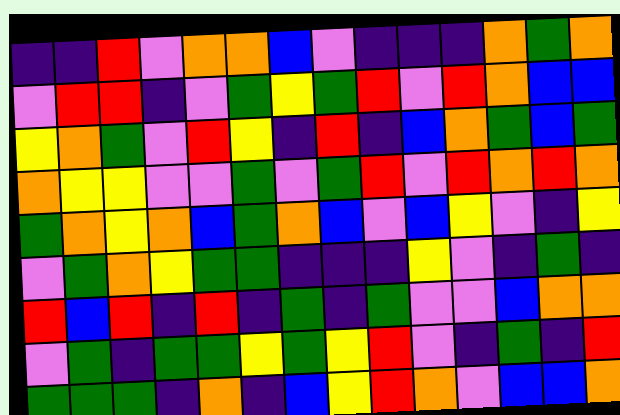[["indigo", "indigo", "red", "violet", "orange", "orange", "blue", "violet", "indigo", "indigo", "indigo", "orange", "green", "orange"], ["violet", "red", "red", "indigo", "violet", "green", "yellow", "green", "red", "violet", "red", "orange", "blue", "blue"], ["yellow", "orange", "green", "violet", "red", "yellow", "indigo", "red", "indigo", "blue", "orange", "green", "blue", "green"], ["orange", "yellow", "yellow", "violet", "violet", "green", "violet", "green", "red", "violet", "red", "orange", "red", "orange"], ["green", "orange", "yellow", "orange", "blue", "green", "orange", "blue", "violet", "blue", "yellow", "violet", "indigo", "yellow"], ["violet", "green", "orange", "yellow", "green", "green", "indigo", "indigo", "indigo", "yellow", "violet", "indigo", "green", "indigo"], ["red", "blue", "red", "indigo", "red", "indigo", "green", "indigo", "green", "violet", "violet", "blue", "orange", "orange"], ["violet", "green", "indigo", "green", "green", "yellow", "green", "yellow", "red", "violet", "indigo", "green", "indigo", "red"], ["green", "green", "green", "indigo", "orange", "indigo", "blue", "yellow", "red", "orange", "violet", "blue", "blue", "orange"]]